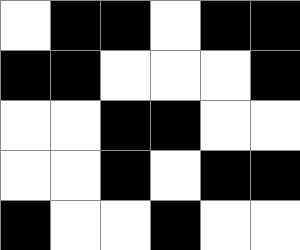[["white", "black", "black", "white", "black", "black"], ["black", "black", "white", "white", "white", "black"], ["white", "white", "black", "black", "white", "white"], ["white", "white", "black", "white", "black", "black"], ["black", "white", "white", "black", "white", "white"]]